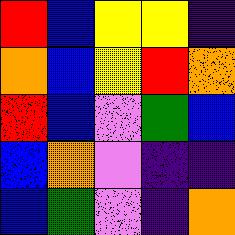[["red", "blue", "yellow", "yellow", "indigo"], ["orange", "blue", "yellow", "red", "orange"], ["red", "blue", "violet", "green", "blue"], ["blue", "orange", "violet", "indigo", "indigo"], ["blue", "green", "violet", "indigo", "orange"]]